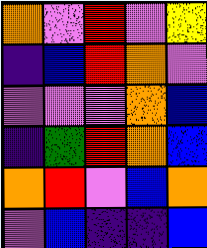[["orange", "violet", "red", "violet", "yellow"], ["indigo", "blue", "red", "orange", "violet"], ["violet", "violet", "violet", "orange", "blue"], ["indigo", "green", "red", "orange", "blue"], ["orange", "red", "violet", "blue", "orange"], ["violet", "blue", "indigo", "indigo", "blue"]]